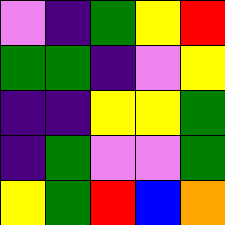[["violet", "indigo", "green", "yellow", "red"], ["green", "green", "indigo", "violet", "yellow"], ["indigo", "indigo", "yellow", "yellow", "green"], ["indigo", "green", "violet", "violet", "green"], ["yellow", "green", "red", "blue", "orange"]]